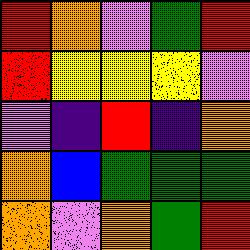[["red", "orange", "violet", "green", "red"], ["red", "yellow", "yellow", "yellow", "violet"], ["violet", "indigo", "red", "indigo", "orange"], ["orange", "blue", "green", "green", "green"], ["orange", "violet", "orange", "green", "red"]]